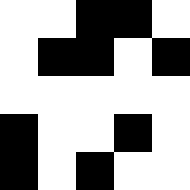[["white", "white", "black", "black", "white"], ["white", "black", "black", "white", "black"], ["white", "white", "white", "white", "white"], ["black", "white", "white", "black", "white"], ["black", "white", "black", "white", "white"]]